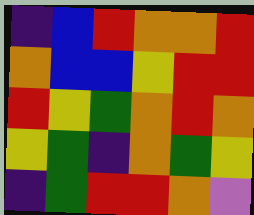[["indigo", "blue", "red", "orange", "orange", "red"], ["orange", "blue", "blue", "yellow", "red", "red"], ["red", "yellow", "green", "orange", "red", "orange"], ["yellow", "green", "indigo", "orange", "green", "yellow"], ["indigo", "green", "red", "red", "orange", "violet"]]